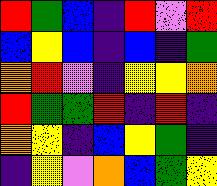[["red", "green", "blue", "indigo", "red", "violet", "red"], ["blue", "yellow", "blue", "indigo", "blue", "indigo", "green"], ["orange", "red", "violet", "indigo", "yellow", "yellow", "orange"], ["red", "green", "green", "red", "indigo", "red", "indigo"], ["orange", "yellow", "indigo", "blue", "yellow", "green", "indigo"], ["indigo", "yellow", "violet", "orange", "blue", "green", "yellow"]]